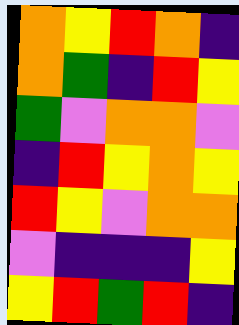[["orange", "yellow", "red", "orange", "indigo"], ["orange", "green", "indigo", "red", "yellow"], ["green", "violet", "orange", "orange", "violet"], ["indigo", "red", "yellow", "orange", "yellow"], ["red", "yellow", "violet", "orange", "orange"], ["violet", "indigo", "indigo", "indigo", "yellow"], ["yellow", "red", "green", "red", "indigo"]]